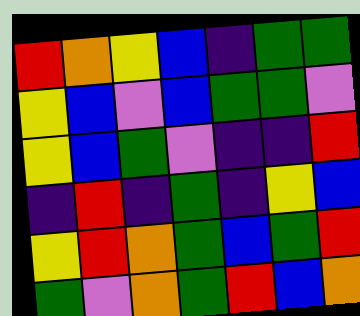[["red", "orange", "yellow", "blue", "indigo", "green", "green"], ["yellow", "blue", "violet", "blue", "green", "green", "violet"], ["yellow", "blue", "green", "violet", "indigo", "indigo", "red"], ["indigo", "red", "indigo", "green", "indigo", "yellow", "blue"], ["yellow", "red", "orange", "green", "blue", "green", "red"], ["green", "violet", "orange", "green", "red", "blue", "orange"]]